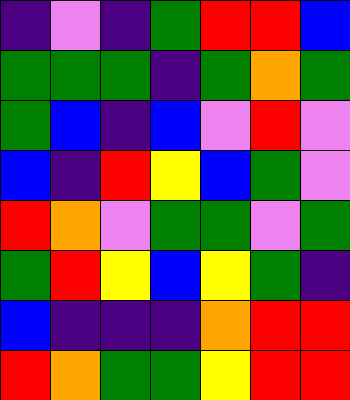[["indigo", "violet", "indigo", "green", "red", "red", "blue"], ["green", "green", "green", "indigo", "green", "orange", "green"], ["green", "blue", "indigo", "blue", "violet", "red", "violet"], ["blue", "indigo", "red", "yellow", "blue", "green", "violet"], ["red", "orange", "violet", "green", "green", "violet", "green"], ["green", "red", "yellow", "blue", "yellow", "green", "indigo"], ["blue", "indigo", "indigo", "indigo", "orange", "red", "red"], ["red", "orange", "green", "green", "yellow", "red", "red"]]